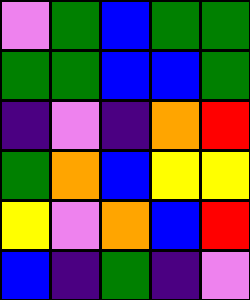[["violet", "green", "blue", "green", "green"], ["green", "green", "blue", "blue", "green"], ["indigo", "violet", "indigo", "orange", "red"], ["green", "orange", "blue", "yellow", "yellow"], ["yellow", "violet", "orange", "blue", "red"], ["blue", "indigo", "green", "indigo", "violet"]]